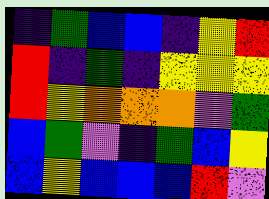[["indigo", "green", "blue", "blue", "indigo", "yellow", "red"], ["red", "indigo", "green", "indigo", "yellow", "yellow", "yellow"], ["red", "yellow", "orange", "orange", "orange", "violet", "green"], ["blue", "green", "violet", "indigo", "green", "blue", "yellow"], ["blue", "yellow", "blue", "blue", "blue", "red", "violet"]]